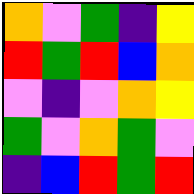[["orange", "violet", "green", "indigo", "yellow"], ["red", "green", "red", "blue", "orange"], ["violet", "indigo", "violet", "orange", "yellow"], ["green", "violet", "orange", "green", "violet"], ["indigo", "blue", "red", "green", "red"]]